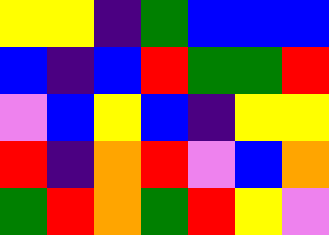[["yellow", "yellow", "indigo", "green", "blue", "blue", "blue"], ["blue", "indigo", "blue", "red", "green", "green", "red"], ["violet", "blue", "yellow", "blue", "indigo", "yellow", "yellow"], ["red", "indigo", "orange", "red", "violet", "blue", "orange"], ["green", "red", "orange", "green", "red", "yellow", "violet"]]